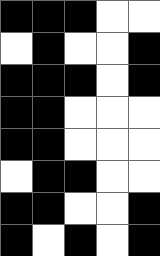[["black", "black", "black", "white", "white"], ["white", "black", "white", "white", "black"], ["black", "black", "black", "white", "black"], ["black", "black", "white", "white", "white"], ["black", "black", "white", "white", "white"], ["white", "black", "black", "white", "white"], ["black", "black", "white", "white", "black"], ["black", "white", "black", "white", "black"]]